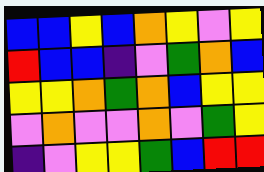[["blue", "blue", "yellow", "blue", "orange", "yellow", "violet", "yellow"], ["red", "blue", "blue", "indigo", "violet", "green", "orange", "blue"], ["yellow", "yellow", "orange", "green", "orange", "blue", "yellow", "yellow"], ["violet", "orange", "violet", "violet", "orange", "violet", "green", "yellow"], ["indigo", "violet", "yellow", "yellow", "green", "blue", "red", "red"]]